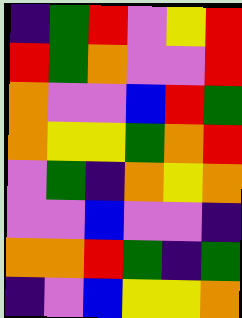[["indigo", "green", "red", "violet", "yellow", "red"], ["red", "green", "orange", "violet", "violet", "red"], ["orange", "violet", "violet", "blue", "red", "green"], ["orange", "yellow", "yellow", "green", "orange", "red"], ["violet", "green", "indigo", "orange", "yellow", "orange"], ["violet", "violet", "blue", "violet", "violet", "indigo"], ["orange", "orange", "red", "green", "indigo", "green"], ["indigo", "violet", "blue", "yellow", "yellow", "orange"]]